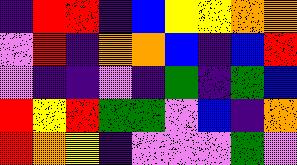[["indigo", "red", "red", "indigo", "blue", "yellow", "yellow", "orange", "orange"], ["violet", "red", "indigo", "orange", "orange", "blue", "indigo", "blue", "red"], ["violet", "indigo", "indigo", "violet", "indigo", "green", "indigo", "green", "blue"], ["red", "yellow", "red", "green", "green", "violet", "blue", "indigo", "orange"], ["red", "orange", "yellow", "indigo", "violet", "violet", "violet", "green", "violet"]]